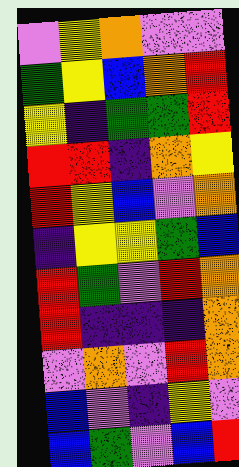[["violet", "yellow", "orange", "violet", "violet"], ["green", "yellow", "blue", "orange", "red"], ["yellow", "indigo", "green", "green", "red"], ["red", "red", "indigo", "orange", "yellow"], ["red", "yellow", "blue", "violet", "orange"], ["indigo", "yellow", "yellow", "green", "blue"], ["red", "green", "violet", "red", "orange"], ["red", "indigo", "indigo", "indigo", "orange"], ["violet", "orange", "violet", "red", "orange"], ["blue", "violet", "indigo", "yellow", "violet"], ["blue", "green", "violet", "blue", "red"]]